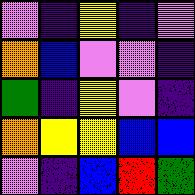[["violet", "indigo", "yellow", "indigo", "violet"], ["orange", "blue", "violet", "violet", "indigo"], ["green", "indigo", "yellow", "violet", "indigo"], ["orange", "yellow", "yellow", "blue", "blue"], ["violet", "indigo", "blue", "red", "green"]]